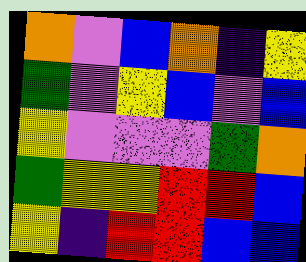[["orange", "violet", "blue", "orange", "indigo", "yellow"], ["green", "violet", "yellow", "blue", "violet", "blue"], ["yellow", "violet", "violet", "violet", "green", "orange"], ["green", "yellow", "yellow", "red", "red", "blue"], ["yellow", "indigo", "red", "red", "blue", "blue"]]